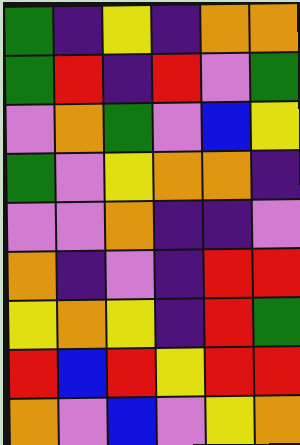[["green", "indigo", "yellow", "indigo", "orange", "orange"], ["green", "red", "indigo", "red", "violet", "green"], ["violet", "orange", "green", "violet", "blue", "yellow"], ["green", "violet", "yellow", "orange", "orange", "indigo"], ["violet", "violet", "orange", "indigo", "indigo", "violet"], ["orange", "indigo", "violet", "indigo", "red", "red"], ["yellow", "orange", "yellow", "indigo", "red", "green"], ["red", "blue", "red", "yellow", "red", "red"], ["orange", "violet", "blue", "violet", "yellow", "orange"]]